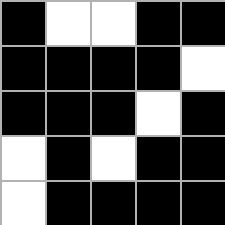[["black", "white", "white", "black", "black"], ["black", "black", "black", "black", "white"], ["black", "black", "black", "white", "black"], ["white", "black", "white", "black", "black"], ["white", "black", "black", "black", "black"]]